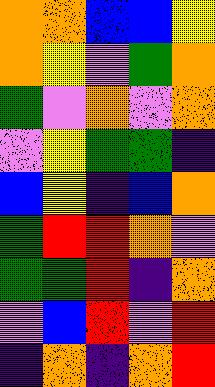[["orange", "orange", "blue", "blue", "yellow"], ["orange", "yellow", "violet", "green", "orange"], ["green", "violet", "orange", "violet", "orange"], ["violet", "yellow", "green", "green", "indigo"], ["blue", "yellow", "indigo", "blue", "orange"], ["green", "red", "red", "orange", "violet"], ["green", "green", "red", "indigo", "orange"], ["violet", "blue", "red", "violet", "red"], ["indigo", "orange", "indigo", "orange", "red"]]